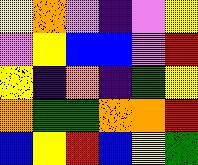[["yellow", "orange", "violet", "indigo", "violet", "yellow"], ["violet", "yellow", "blue", "blue", "violet", "red"], ["yellow", "indigo", "orange", "indigo", "green", "yellow"], ["orange", "green", "green", "orange", "orange", "red"], ["blue", "yellow", "red", "blue", "yellow", "green"]]